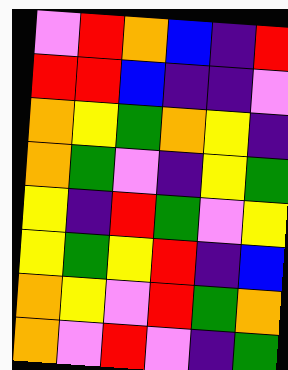[["violet", "red", "orange", "blue", "indigo", "red"], ["red", "red", "blue", "indigo", "indigo", "violet"], ["orange", "yellow", "green", "orange", "yellow", "indigo"], ["orange", "green", "violet", "indigo", "yellow", "green"], ["yellow", "indigo", "red", "green", "violet", "yellow"], ["yellow", "green", "yellow", "red", "indigo", "blue"], ["orange", "yellow", "violet", "red", "green", "orange"], ["orange", "violet", "red", "violet", "indigo", "green"]]